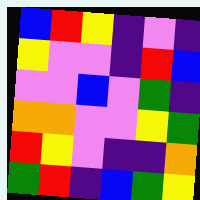[["blue", "red", "yellow", "indigo", "violet", "indigo"], ["yellow", "violet", "violet", "indigo", "red", "blue"], ["violet", "violet", "blue", "violet", "green", "indigo"], ["orange", "orange", "violet", "violet", "yellow", "green"], ["red", "yellow", "violet", "indigo", "indigo", "orange"], ["green", "red", "indigo", "blue", "green", "yellow"]]